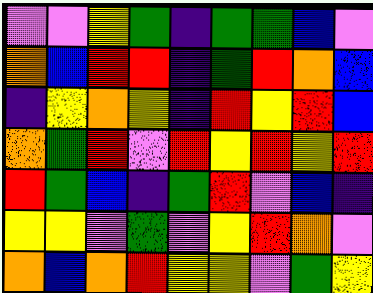[["violet", "violet", "yellow", "green", "indigo", "green", "green", "blue", "violet"], ["orange", "blue", "red", "red", "indigo", "green", "red", "orange", "blue"], ["indigo", "yellow", "orange", "yellow", "indigo", "red", "yellow", "red", "blue"], ["orange", "green", "red", "violet", "red", "yellow", "red", "yellow", "red"], ["red", "green", "blue", "indigo", "green", "red", "violet", "blue", "indigo"], ["yellow", "yellow", "violet", "green", "violet", "yellow", "red", "orange", "violet"], ["orange", "blue", "orange", "red", "yellow", "yellow", "violet", "green", "yellow"]]